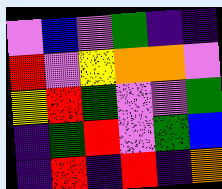[["violet", "blue", "violet", "green", "indigo", "indigo"], ["red", "violet", "yellow", "orange", "orange", "violet"], ["yellow", "red", "green", "violet", "violet", "green"], ["indigo", "green", "red", "violet", "green", "blue"], ["indigo", "red", "indigo", "red", "indigo", "orange"]]